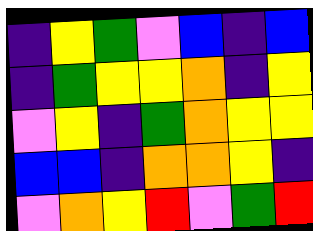[["indigo", "yellow", "green", "violet", "blue", "indigo", "blue"], ["indigo", "green", "yellow", "yellow", "orange", "indigo", "yellow"], ["violet", "yellow", "indigo", "green", "orange", "yellow", "yellow"], ["blue", "blue", "indigo", "orange", "orange", "yellow", "indigo"], ["violet", "orange", "yellow", "red", "violet", "green", "red"]]